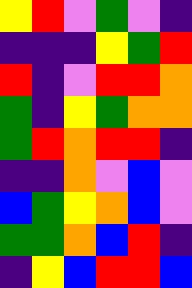[["yellow", "red", "violet", "green", "violet", "indigo"], ["indigo", "indigo", "indigo", "yellow", "green", "red"], ["red", "indigo", "violet", "red", "red", "orange"], ["green", "indigo", "yellow", "green", "orange", "orange"], ["green", "red", "orange", "red", "red", "indigo"], ["indigo", "indigo", "orange", "violet", "blue", "violet"], ["blue", "green", "yellow", "orange", "blue", "violet"], ["green", "green", "orange", "blue", "red", "indigo"], ["indigo", "yellow", "blue", "red", "red", "blue"]]